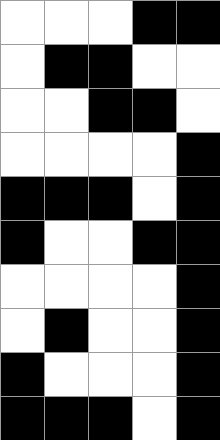[["white", "white", "white", "black", "black"], ["white", "black", "black", "white", "white"], ["white", "white", "black", "black", "white"], ["white", "white", "white", "white", "black"], ["black", "black", "black", "white", "black"], ["black", "white", "white", "black", "black"], ["white", "white", "white", "white", "black"], ["white", "black", "white", "white", "black"], ["black", "white", "white", "white", "black"], ["black", "black", "black", "white", "black"]]